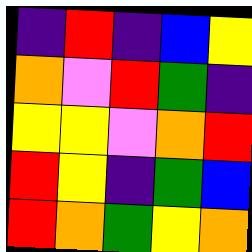[["indigo", "red", "indigo", "blue", "yellow"], ["orange", "violet", "red", "green", "indigo"], ["yellow", "yellow", "violet", "orange", "red"], ["red", "yellow", "indigo", "green", "blue"], ["red", "orange", "green", "yellow", "orange"]]